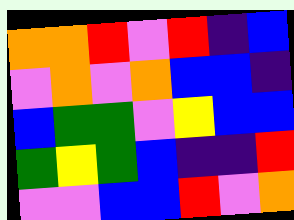[["orange", "orange", "red", "violet", "red", "indigo", "blue"], ["violet", "orange", "violet", "orange", "blue", "blue", "indigo"], ["blue", "green", "green", "violet", "yellow", "blue", "blue"], ["green", "yellow", "green", "blue", "indigo", "indigo", "red"], ["violet", "violet", "blue", "blue", "red", "violet", "orange"]]